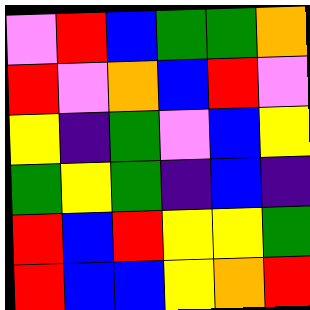[["violet", "red", "blue", "green", "green", "orange"], ["red", "violet", "orange", "blue", "red", "violet"], ["yellow", "indigo", "green", "violet", "blue", "yellow"], ["green", "yellow", "green", "indigo", "blue", "indigo"], ["red", "blue", "red", "yellow", "yellow", "green"], ["red", "blue", "blue", "yellow", "orange", "red"]]